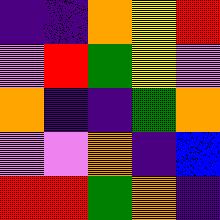[["indigo", "indigo", "orange", "yellow", "red"], ["violet", "red", "green", "yellow", "violet"], ["orange", "indigo", "indigo", "green", "orange"], ["violet", "violet", "orange", "indigo", "blue"], ["red", "red", "green", "orange", "indigo"]]